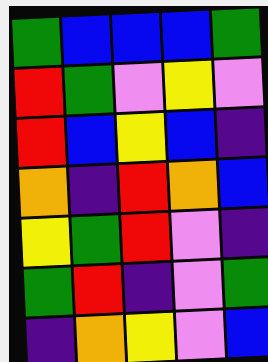[["green", "blue", "blue", "blue", "green"], ["red", "green", "violet", "yellow", "violet"], ["red", "blue", "yellow", "blue", "indigo"], ["orange", "indigo", "red", "orange", "blue"], ["yellow", "green", "red", "violet", "indigo"], ["green", "red", "indigo", "violet", "green"], ["indigo", "orange", "yellow", "violet", "blue"]]